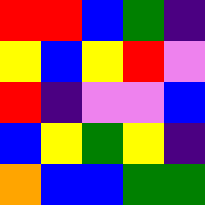[["red", "red", "blue", "green", "indigo"], ["yellow", "blue", "yellow", "red", "violet"], ["red", "indigo", "violet", "violet", "blue"], ["blue", "yellow", "green", "yellow", "indigo"], ["orange", "blue", "blue", "green", "green"]]